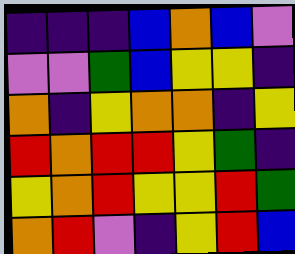[["indigo", "indigo", "indigo", "blue", "orange", "blue", "violet"], ["violet", "violet", "green", "blue", "yellow", "yellow", "indigo"], ["orange", "indigo", "yellow", "orange", "orange", "indigo", "yellow"], ["red", "orange", "red", "red", "yellow", "green", "indigo"], ["yellow", "orange", "red", "yellow", "yellow", "red", "green"], ["orange", "red", "violet", "indigo", "yellow", "red", "blue"]]